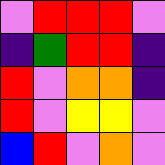[["violet", "red", "red", "red", "violet"], ["indigo", "green", "red", "red", "indigo"], ["red", "violet", "orange", "orange", "indigo"], ["red", "violet", "yellow", "yellow", "violet"], ["blue", "red", "violet", "orange", "violet"]]